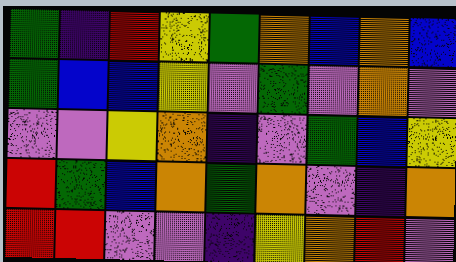[["green", "indigo", "red", "yellow", "green", "orange", "blue", "orange", "blue"], ["green", "blue", "blue", "yellow", "violet", "green", "violet", "orange", "violet"], ["violet", "violet", "yellow", "orange", "indigo", "violet", "green", "blue", "yellow"], ["red", "green", "blue", "orange", "green", "orange", "violet", "indigo", "orange"], ["red", "red", "violet", "violet", "indigo", "yellow", "orange", "red", "violet"]]